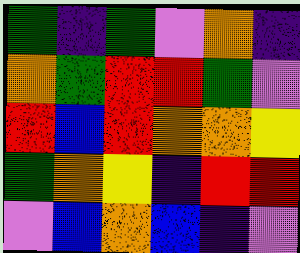[["green", "indigo", "green", "violet", "orange", "indigo"], ["orange", "green", "red", "red", "green", "violet"], ["red", "blue", "red", "orange", "orange", "yellow"], ["green", "orange", "yellow", "indigo", "red", "red"], ["violet", "blue", "orange", "blue", "indigo", "violet"]]